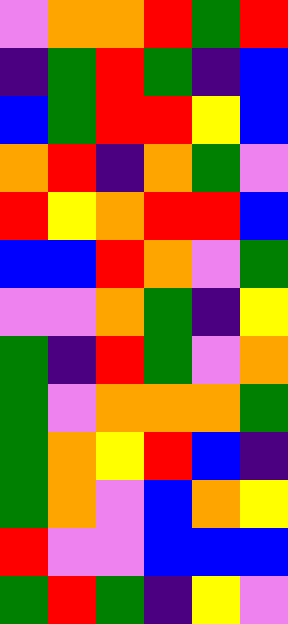[["violet", "orange", "orange", "red", "green", "red"], ["indigo", "green", "red", "green", "indigo", "blue"], ["blue", "green", "red", "red", "yellow", "blue"], ["orange", "red", "indigo", "orange", "green", "violet"], ["red", "yellow", "orange", "red", "red", "blue"], ["blue", "blue", "red", "orange", "violet", "green"], ["violet", "violet", "orange", "green", "indigo", "yellow"], ["green", "indigo", "red", "green", "violet", "orange"], ["green", "violet", "orange", "orange", "orange", "green"], ["green", "orange", "yellow", "red", "blue", "indigo"], ["green", "orange", "violet", "blue", "orange", "yellow"], ["red", "violet", "violet", "blue", "blue", "blue"], ["green", "red", "green", "indigo", "yellow", "violet"]]